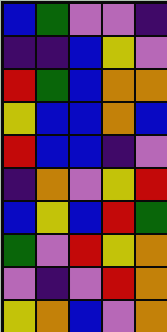[["blue", "green", "violet", "violet", "indigo"], ["indigo", "indigo", "blue", "yellow", "violet"], ["red", "green", "blue", "orange", "orange"], ["yellow", "blue", "blue", "orange", "blue"], ["red", "blue", "blue", "indigo", "violet"], ["indigo", "orange", "violet", "yellow", "red"], ["blue", "yellow", "blue", "red", "green"], ["green", "violet", "red", "yellow", "orange"], ["violet", "indigo", "violet", "red", "orange"], ["yellow", "orange", "blue", "violet", "orange"]]